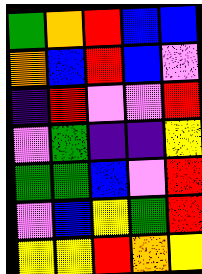[["green", "orange", "red", "blue", "blue"], ["orange", "blue", "red", "blue", "violet"], ["indigo", "red", "violet", "violet", "red"], ["violet", "green", "indigo", "indigo", "yellow"], ["green", "green", "blue", "violet", "red"], ["violet", "blue", "yellow", "green", "red"], ["yellow", "yellow", "red", "orange", "yellow"]]